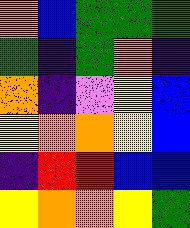[["orange", "blue", "green", "green", "green"], ["green", "indigo", "green", "orange", "indigo"], ["orange", "indigo", "violet", "yellow", "blue"], ["yellow", "orange", "orange", "yellow", "blue"], ["indigo", "red", "red", "blue", "blue"], ["yellow", "orange", "orange", "yellow", "green"]]